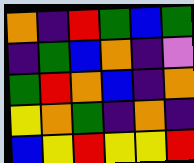[["orange", "indigo", "red", "green", "blue", "green"], ["indigo", "green", "blue", "orange", "indigo", "violet"], ["green", "red", "orange", "blue", "indigo", "orange"], ["yellow", "orange", "green", "indigo", "orange", "indigo"], ["blue", "yellow", "red", "yellow", "yellow", "red"]]